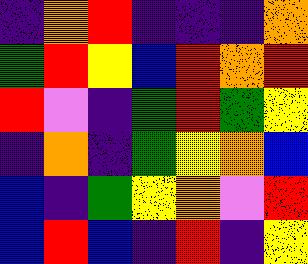[["indigo", "orange", "red", "indigo", "indigo", "indigo", "orange"], ["green", "red", "yellow", "blue", "red", "orange", "red"], ["red", "violet", "indigo", "green", "red", "green", "yellow"], ["indigo", "orange", "indigo", "green", "yellow", "orange", "blue"], ["blue", "indigo", "green", "yellow", "orange", "violet", "red"], ["blue", "red", "blue", "indigo", "red", "indigo", "yellow"]]